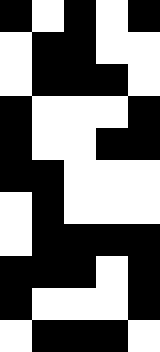[["black", "white", "black", "white", "black"], ["white", "black", "black", "white", "white"], ["white", "black", "black", "black", "white"], ["black", "white", "white", "white", "black"], ["black", "white", "white", "black", "black"], ["black", "black", "white", "white", "white"], ["white", "black", "white", "white", "white"], ["white", "black", "black", "black", "black"], ["black", "black", "black", "white", "black"], ["black", "white", "white", "white", "black"], ["white", "black", "black", "black", "white"]]